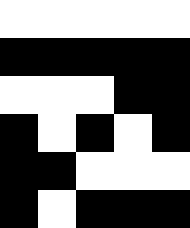[["white", "white", "white", "white", "white"], ["black", "black", "black", "black", "black"], ["white", "white", "white", "black", "black"], ["black", "white", "black", "white", "black"], ["black", "black", "white", "white", "white"], ["black", "white", "black", "black", "black"]]